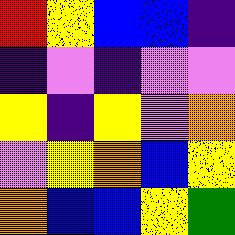[["red", "yellow", "blue", "blue", "indigo"], ["indigo", "violet", "indigo", "violet", "violet"], ["yellow", "indigo", "yellow", "violet", "orange"], ["violet", "yellow", "orange", "blue", "yellow"], ["orange", "blue", "blue", "yellow", "green"]]